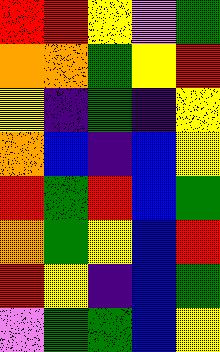[["red", "red", "yellow", "violet", "green"], ["orange", "orange", "green", "yellow", "red"], ["yellow", "indigo", "green", "indigo", "yellow"], ["orange", "blue", "indigo", "blue", "yellow"], ["red", "green", "red", "blue", "green"], ["orange", "green", "yellow", "blue", "red"], ["red", "yellow", "indigo", "blue", "green"], ["violet", "green", "green", "blue", "yellow"]]